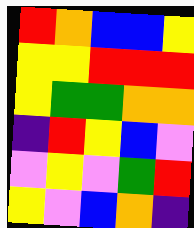[["red", "orange", "blue", "blue", "yellow"], ["yellow", "yellow", "red", "red", "red"], ["yellow", "green", "green", "orange", "orange"], ["indigo", "red", "yellow", "blue", "violet"], ["violet", "yellow", "violet", "green", "red"], ["yellow", "violet", "blue", "orange", "indigo"]]